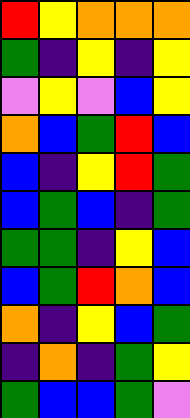[["red", "yellow", "orange", "orange", "orange"], ["green", "indigo", "yellow", "indigo", "yellow"], ["violet", "yellow", "violet", "blue", "yellow"], ["orange", "blue", "green", "red", "blue"], ["blue", "indigo", "yellow", "red", "green"], ["blue", "green", "blue", "indigo", "green"], ["green", "green", "indigo", "yellow", "blue"], ["blue", "green", "red", "orange", "blue"], ["orange", "indigo", "yellow", "blue", "green"], ["indigo", "orange", "indigo", "green", "yellow"], ["green", "blue", "blue", "green", "violet"]]